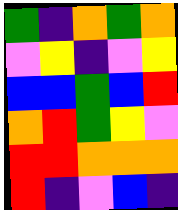[["green", "indigo", "orange", "green", "orange"], ["violet", "yellow", "indigo", "violet", "yellow"], ["blue", "blue", "green", "blue", "red"], ["orange", "red", "green", "yellow", "violet"], ["red", "red", "orange", "orange", "orange"], ["red", "indigo", "violet", "blue", "indigo"]]